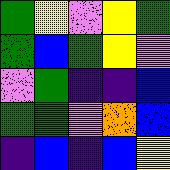[["green", "yellow", "violet", "yellow", "green"], ["green", "blue", "green", "yellow", "violet"], ["violet", "green", "indigo", "indigo", "blue"], ["green", "green", "violet", "orange", "blue"], ["indigo", "blue", "indigo", "blue", "yellow"]]